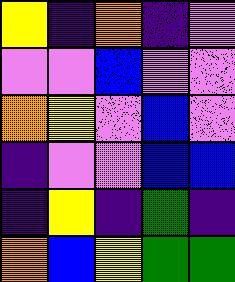[["yellow", "indigo", "orange", "indigo", "violet"], ["violet", "violet", "blue", "violet", "violet"], ["orange", "yellow", "violet", "blue", "violet"], ["indigo", "violet", "violet", "blue", "blue"], ["indigo", "yellow", "indigo", "green", "indigo"], ["orange", "blue", "yellow", "green", "green"]]